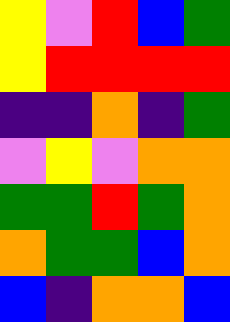[["yellow", "violet", "red", "blue", "green"], ["yellow", "red", "red", "red", "red"], ["indigo", "indigo", "orange", "indigo", "green"], ["violet", "yellow", "violet", "orange", "orange"], ["green", "green", "red", "green", "orange"], ["orange", "green", "green", "blue", "orange"], ["blue", "indigo", "orange", "orange", "blue"]]